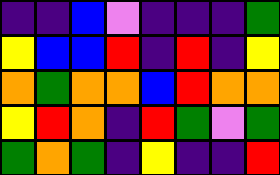[["indigo", "indigo", "blue", "violet", "indigo", "indigo", "indigo", "green"], ["yellow", "blue", "blue", "red", "indigo", "red", "indigo", "yellow"], ["orange", "green", "orange", "orange", "blue", "red", "orange", "orange"], ["yellow", "red", "orange", "indigo", "red", "green", "violet", "green"], ["green", "orange", "green", "indigo", "yellow", "indigo", "indigo", "red"]]